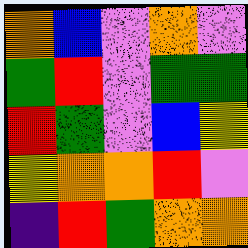[["orange", "blue", "violet", "orange", "violet"], ["green", "red", "violet", "green", "green"], ["red", "green", "violet", "blue", "yellow"], ["yellow", "orange", "orange", "red", "violet"], ["indigo", "red", "green", "orange", "orange"]]